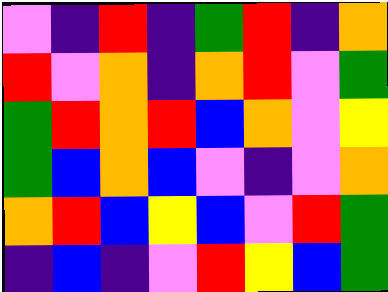[["violet", "indigo", "red", "indigo", "green", "red", "indigo", "orange"], ["red", "violet", "orange", "indigo", "orange", "red", "violet", "green"], ["green", "red", "orange", "red", "blue", "orange", "violet", "yellow"], ["green", "blue", "orange", "blue", "violet", "indigo", "violet", "orange"], ["orange", "red", "blue", "yellow", "blue", "violet", "red", "green"], ["indigo", "blue", "indigo", "violet", "red", "yellow", "blue", "green"]]